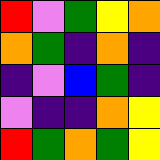[["red", "violet", "green", "yellow", "orange"], ["orange", "green", "indigo", "orange", "indigo"], ["indigo", "violet", "blue", "green", "indigo"], ["violet", "indigo", "indigo", "orange", "yellow"], ["red", "green", "orange", "green", "yellow"]]